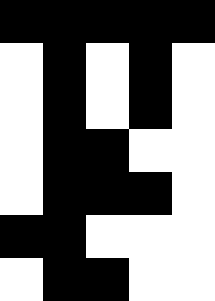[["black", "black", "black", "black", "black"], ["white", "black", "white", "black", "white"], ["white", "black", "white", "black", "white"], ["white", "black", "black", "white", "white"], ["white", "black", "black", "black", "white"], ["black", "black", "white", "white", "white"], ["white", "black", "black", "white", "white"]]